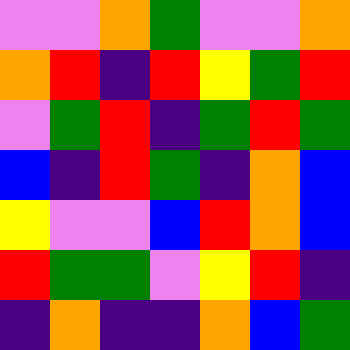[["violet", "violet", "orange", "green", "violet", "violet", "orange"], ["orange", "red", "indigo", "red", "yellow", "green", "red"], ["violet", "green", "red", "indigo", "green", "red", "green"], ["blue", "indigo", "red", "green", "indigo", "orange", "blue"], ["yellow", "violet", "violet", "blue", "red", "orange", "blue"], ["red", "green", "green", "violet", "yellow", "red", "indigo"], ["indigo", "orange", "indigo", "indigo", "orange", "blue", "green"]]